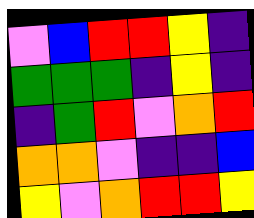[["violet", "blue", "red", "red", "yellow", "indigo"], ["green", "green", "green", "indigo", "yellow", "indigo"], ["indigo", "green", "red", "violet", "orange", "red"], ["orange", "orange", "violet", "indigo", "indigo", "blue"], ["yellow", "violet", "orange", "red", "red", "yellow"]]